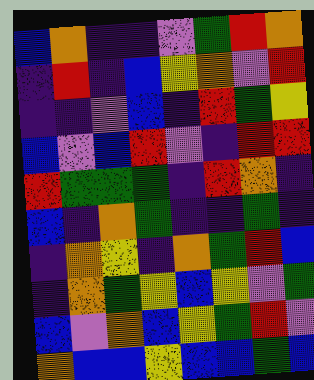[["blue", "orange", "indigo", "indigo", "violet", "green", "red", "orange"], ["indigo", "red", "indigo", "blue", "yellow", "orange", "violet", "red"], ["indigo", "indigo", "violet", "blue", "indigo", "red", "green", "yellow"], ["blue", "violet", "blue", "red", "violet", "indigo", "red", "red"], ["red", "green", "green", "green", "indigo", "red", "orange", "indigo"], ["blue", "indigo", "orange", "green", "indigo", "indigo", "green", "indigo"], ["indigo", "orange", "yellow", "indigo", "orange", "green", "red", "blue"], ["indigo", "orange", "green", "yellow", "blue", "yellow", "violet", "green"], ["blue", "violet", "orange", "blue", "yellow", "green", "red", "violet"], ["orange", "blue", "blue", "yellow", "blue", "blue", "green", "blue"]]